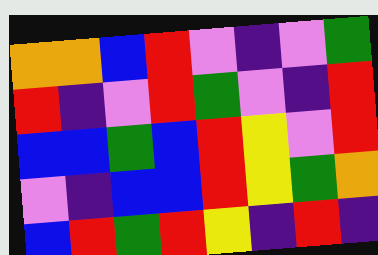[["orange", "orange", "blue", "red", "violet", "indigo", "violet", "green"], ["red", "indigo", "violet", "red", "green", "violet", "indigo", "red"], ["blue", "blue", "green", "blue", "red", "yellow", "violet", "red"], ["violet", "indigo", "blue", "blue", "red", "yellow", "green", "orange"], ["blue", "red", "green", "red", "yellow", "indigo", "red", "indigo"]]